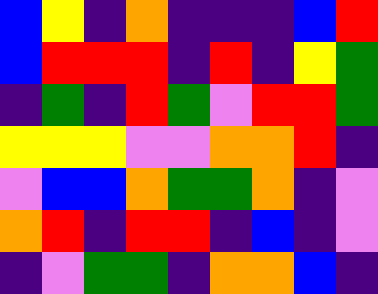[["blue", "yellow", "indigo", "orange", "indigo", "indigo", "indigo", "blue", "red"], ["blue", "red", "red", "red", "indigo", "red", "indigo", "yellow", "green"], ["indigo", "green", "indigo", "red", "green", "violet", "red", "red", "green"], ["yellow", "yellow", "yellow", "violet", "violet", "orange", "orange", "red", "indigo"], ["violet", "blue", "blue", "orange", "green", "green", "orange", "indigo", "violet"], ["orange", "red", "indigo", "red", "red", "indigo", "blue", "indigo", "violet"], ["indigo", "violet", "green", "green", "indigo", "orange", "orange", "blue", "indigo"]]